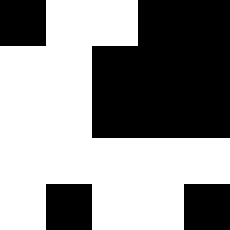[["black", "white", "white", "black", "black"], ["white", "white", "black", "black", "black"], ["white", "white", "black", "black", "black"], ["white", "white", "white", "white", "white"], ["white", "black", "white", "white", "black"]]